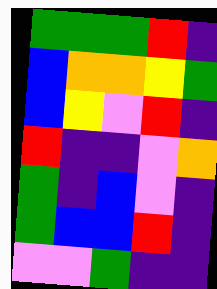[["green", "green", "green", "red", "indigo"], ["blue", "orange", "orange", "yellow", "green"], ["blue", "yellow", "violet", "red", "indigo"], ["red", "indigo", "indigo", "violet", "orange"], ["green", "indigo", "blue", "violet", "indigo"], ["green", "blue", "blue", "red", "indigo"], ["violet", "violet", "green", "indigo", "indigo"]]